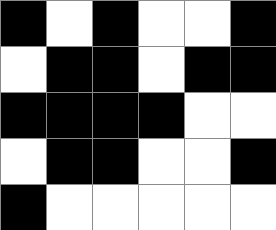[["black", "white", "black", "white", "white", "black"], ["white", "black", "black", "white", "black", "black"], ["black", "black", "black", "black", "white", "white"], ["white", "black", "black", "white", "white", "black"], ["black", "white", "white", "white", "white", "white"]]